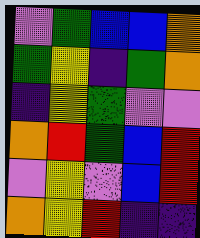[["violet", "green", "blue", "blue", "orange"], ["green", "yellow", "indigo", "green", "orange"], ["indigo", "yellow", "green", "violet", "violet"], ["orange", "red", "green", "blue", "red"], ["violet", "yellow", "violet", "blue", "red"], ["orange", "yellow", "red", "indigo", "indigo"]]